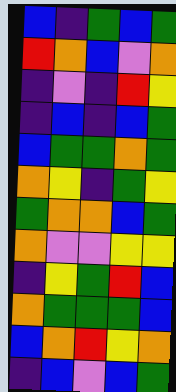[["blue", "indigo", "green", "blue", "green"], ["red", "orange", "blue", "violet", "orange"], ["indigo", "violet", "indigo", "red", "yellow"], ["indigo", "blue", "indigo", "blue", "green"], ["blue", "green", "green", "orange", "green"], ["orange", "yellow", "indigo", "green", "yellow"], ["green", "orange", "orange", "blue", "green"], ["orange", "violet", "violet", "yellow", "yellow"], ["indigo", "yellow", "green", "red", "blue"], ["orange", "green", "green", "green", "blue"], ["blue", "orange", "red", "yellow", "orange"], ["indigo", "blue", "violet", "blue", "green"]]